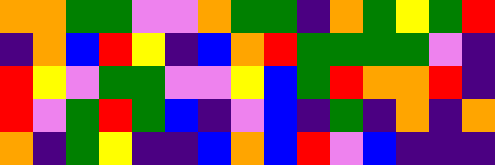[["orange", "orange", "green", "green", "violet", "violet", "orange", "green", "green", "indigo", "orange", "green", "yellow", "green", "red"], ["indigo", "orange", "blue", "red", "yellow", "indigo", "blue", "orange", "red", "green", "green", "green", "green", "violet", "indigo"], ["red", "yellow", "violet", "green", "green", "violet", "violet", "yellow", "blue", "green", "red", "orange", "orange", "red", "indigo"], ["red", "violet", "green", "red", "green", "blue", "indigo", "violet", "blue", "indigo", "green", "indigo", "orange", "indigo", "orange"], ["orange", "indigo", "green", "yellow", "indigo", "indigo", "blue", "orange", "blue", "red", "violet", "blue", "indigo", "indigo", "indigo"]]